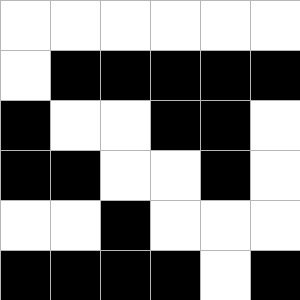[["white", "white", "white", "white", "white", "white"], ["white", "black", "black", "black", "black", "black"], ["black", "white", "white", "black", "black", "white"], ["black", "black", "white", "white", "black", "white"], ["white", "white", "black", "white", "white", "white"], ["black", "black", "black", "black", "white", "black"]]